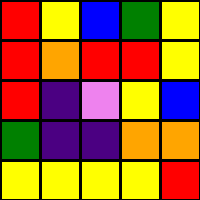[["red", "yellow", "blue", "green", "yellow"], ["red", "orange", "red", "red", "yellow"], ["red", "indigo", "violet", "yellow", "blue"], ["green", "indigo", "indigo", "orange", "orange"], ["yellow", "yellow", "yellow", "yellow", "red"]]